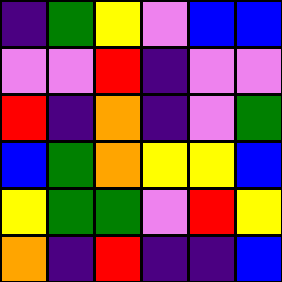[["indigo", "green", "yellow", "violet", "blue", "blue"], ["violet", "violet", "red", "indigo", "violet", "violet"], ["red", "indigo", "orange", "indigo", "violet", "green"], ["blue", "green", "orange", "yellow", "yellow", "blue"], ["yellow", "green", "green", "violet", "red", "yellow"], ["orange", "indigo", "red", "indigo", "indigo", "blue"]]